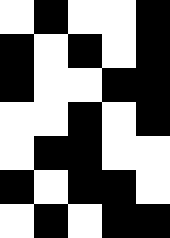[["white", "black", "white", "white", "black"], ["black", "white", "black", "white", "black"], ["black", "white", "white", "black", "black"], ["white", "white", "black", "white", "black"], ["white", "black", "black", "white", "white"], ["black", "white", "black", "black", "white"], ["white", "black", "white", "black", "black"]]